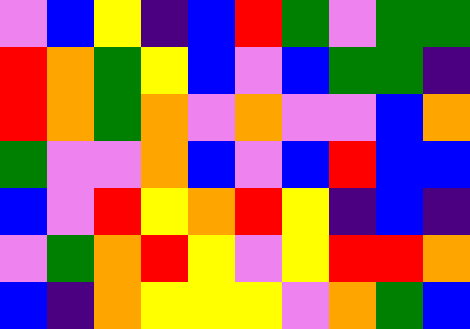[["violet", "blue", "yellow", "indigo", "blue", "red", "green", "violet", "green", "green"], ["red", "orange", "green", "yellow", "blue", "violet", "blue", "green", "green", "indigo"], ["red", "orange", "green", "orange", "violet", "orange", "violet", "violet", "blue", "orange"], ["green", "violet", "violet", "orange", "blue", "violet", "blue", "red", "blue", "blue"], ["blue", "violet", "red", "yellow", "orange", "red", "yellow", "indigo", "blue", "indigo"], ["violet", "green", "orange", "red", "yellow", "violet", "yellow", "red", "red", "orange"], ["blue", "indigo", "orange", "yellow", "yellow", "yellow", "violet", "orange", "green", "blue"]]